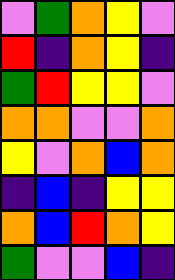[["violet", "green", "orange", "yellow", "violet"], ["red", "indigo", "orange", "yellow", "indigo"], ["green", "red", "yellow", "yellow", "violet"], ["orange", "orange", "violet", "violet", "orange"], ["yellow", "violet", "orange", "blue", "orange"], ["indigo", "blue", "indigo", "yellow", "yellow"], ["orange", "blue", "red", "orange", "yellow"], ["green", "violet", "violet", "blue", "indigo"]]